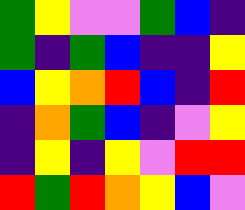[["green", "yellow", "violet", "violet", "green", "blue", "indigo"], ["green", "indigo", "green", "blue", "indigo", "indigo", "yellow"], ["blue", "yellow", "orange", "red", "blue", "indigo", "red"], ["indigo", "orange", "green", "blue", "indigo", "violet", "yellow"], ["indigo", "yellow", "indigo", "yellow", "violet", "red", "red"], ["red", "green", "red", "orange", "yellow", "blue", "violet"]]